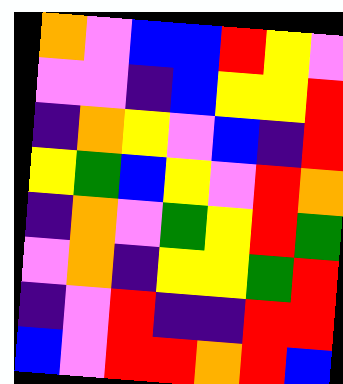[["orange", "violet", "blue", "blue", "red", "yellow", "violet"], ["violet", "violet", "indigo", "blue", "yellow", "yellow", "red"], ["indigo", "orange", "yellow", "violet", "blue", "indigo", "red"], ["yellow", "green", "blue", "yellow", "violet", "red", "orange"], ["indigo", "orange", "violet", "green", "yellow", "red", "green"], ["violet", "orange", "indigo", "yellow", "yellow", "green", "red"], ["indigo", "violet", "red", "indigo", "indigo", "red", "red"], ["blue", "violet", "red", "red", "orange", "red", "blue"]]